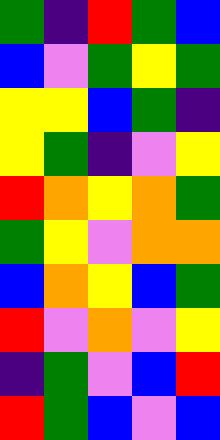[["green", "indigo", "red", "green", "blue"], ["blue", "violet", "green", "yellow", "green"], ["yellow", "yellow", "blue", "green", "indigo"], ["yellow", "green", "indigo", "violet", "yellow"], ["red", "orange", "yellow", "orange", "green"], ["green", "yellow", "violet", "orange", "orange"], ["blue", "orange", "yellow", "blue", "green"], ["red", "violet", "orange", "violet", "yellow"], ["indigo", "green", "violet", "blue", "red"], ["red", "green", "blue", "violet", "blue"]]